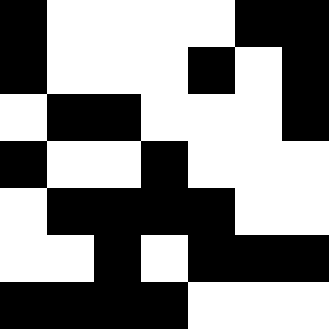[["black", "white", "white", "white", "white", "black", "black"], ["black", "white", "white", "white", "black", "white", "black"], ["white", "black", "black", "white", "white", "white", "black"], ["black", "white", "white", "black", "white", "white", "white"], ["white", "black", "black", "black", "black", "white", "white"], ["white", "white", "black", "white", "black", "black", "black"], ["black", "black", "black", "black", "white", "white", "white"]]